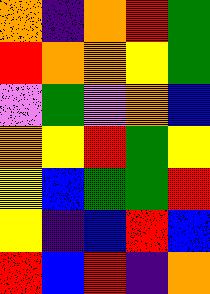[["orange", "indigo", "orange", "red", "green"], ["red", "orange", "orange", "yellow", "green"], ["violet", "green", "violet", "orange", "blue"], ["orange", "yellow", "red", "green", "yellow"], ["yellow", "blue", "green", "green", "red"], ["yellow", "indigo", "blue", "red", "blue"], ["red", "blue", "red", "indigo", "orange"]]